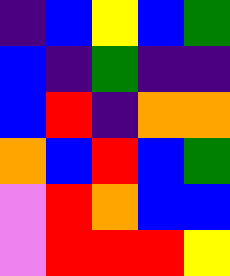[["indigo", "blue", "yellow", "blue", "green"], ["blue", "indigo", "green", "indigo", "indigo"], ["blue", "red", "indigo", "orange", "orange"], ["orange", "blue", "red", "blue", "green"], ["violet", "red", "orange", "blue", "blue"], ["violet", "red", "red", "red", "yellow"]]